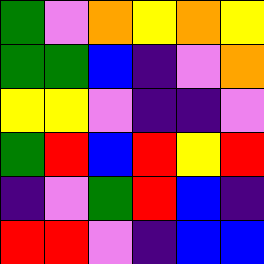[["green", "violet", "orange", "yellow", "orange", "yellow"], ["green", "green", "blue", "indigo", "violet", "orange"], ["yellow", "yellow", "violet", "indigo", "indigo", "violet"], ["green", "red", "blue", "red", "yellow", "red"], ["indigo", "violet", "green", "red", "blue", "indigo"], ["red", "red", "violet", "indigo", "blue", "blue"]]